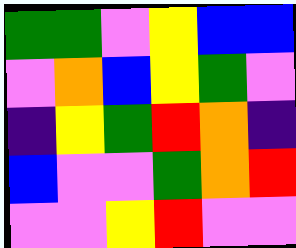[["green", "green", "violet", "yellow", "blue", "blue"], ["violet", "orange", "blue", "yellow", "green", "violet"], ["indigo", "yellow", "green", "red", "orange", "indigo"], ["blue", "violet", "violet", "green", "orange", "red"], ["violet", "violet", "yellow", "red", "violet", "violet"]]